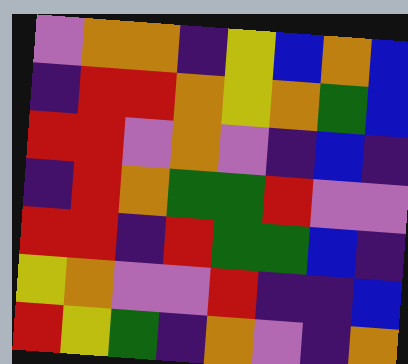[["violet", "orange", "orange", "indigo", "yellow", "blue", "orange", "blue"], ["indigo", "red", "red", "orange", "yellow", "orange", "green", "blue"], ["red", "red", "violet", "orange", "violet", "indigo", "blue", "indigo"], ["indigo", "red", "orange", "green", "green", "red", "violet", "violet"], ["red", "red", "indigo", "red", "green", "green", "blue", "indigo"], ["yellow", "orange", "violet", "violet", "red", "indigo", "indigo", "blue"], ["red", "yellow", "green", "indigo", "orange", "violet", "indigo", "orange"]]